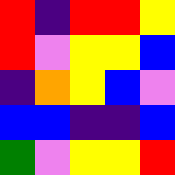[["red", "indigo", "red", "red", "yellow"], ["red", "violet", "yellow", "yellow", "blue"], ["indigo", "orange", "yellow", "blue", "violet"], ["blue", "blue", "indigo", "indigo", "blue"], ["green", "violet", "yellow", "yellow", "red"]]